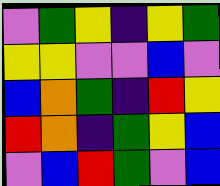[["violet", "green", "yellow", "indigo", "yellow", "green"], ["yellow", "yellow", "violet", "violet", "blue", "violet"], ["blue", "orange", "green", "indigo", "red", "yellow"], ["red", "orange", "indigo", "green", "yellow", "blue"], ["violet", "blue", "red", "green", "violet", "blue"]]